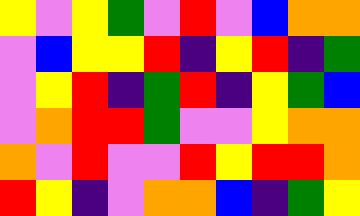[["yellow", "violet", "yellow", "green", "violet", "red", "violet", "blue", "orange", "orange"], ["violet", "blue", "yellow", "yellow", "red", "indigo", "yellow", "red", "indigo", "green"], ["violet", "yellow", "red", "indigo", "green", "red", "indigo", "yellow", "green", "blue"], ["violet", "orange", "red", "red", "green", "violet", "violet", "yellow", "orange", "orange"], ["orange", "violet", "red", "violet", "violet", "red", "yellow", "red", "red", "orange"], ["red", "yellow", "indigo", "violet", "orange", "orange", "blue", "indigo", "green", "yellow"]]